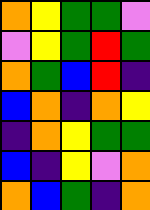[["orange", "yellow", "green", "green", "violet"], ["violet", "yellow", "green", "red", "green"], ["orange", "green", "blue", "red", "indigo"], ["blue", "orange", "indigo", "orange", "yellow"], ["indigo", "orange", "yellow", "green", "green"], ["blue", "indigo", "yellow", "violet", "orange"], ["orange", "blue", "green", "indigo", "orange"]]